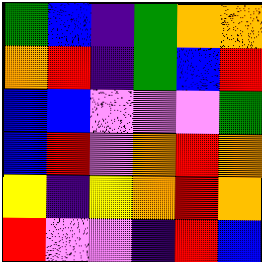[["green", "blue", "indigo", "green", "orange", "orange"], ["orange", "red", "indigo", "green", "blue", "red"], ["blue", "blue", "violet", "violet", "violet", "green"], ["blue", "red", "violet", "orange", "red", "orange"], ["yellow", "indigo", "yellow", "orange", "red", "orange"], ["red", "violet", "violet", "indigo", "red", "blue"]]